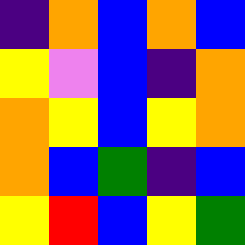[["indigo", "orange", "blue", "orange", "blue"], ["yellow", "violet", "blue", "indigo", "orange"], ["orange", "yellow", "blue", "yellow", "orange"], ["orange", "blue", "green", "indigo", "blue"], ["yellow", "red", "blue", "yellow", "green"]]